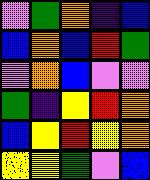[["violet", "green", "orange", "indigo", "blue"], ["blue", "orange", "blue", "red", "green"], ["violet", "orange", "blue", "violet", "violet"], ["green", "indigo", "yellow", "red", "orange"], ["blue", "yellow", "red", "yellow", "orange"], ["yellow", "yellow", "green", "violet", "blue"]]